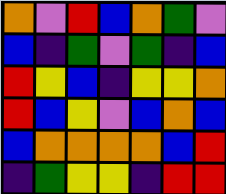[["orange", "violet", "red", "blue", "orange", "green", "violet"], ["blue", "indigo", "green", "violet", "green", "indigo", "blue"], ["red", "yellow", "blue", "indigo", "yellow", "yellow", "orange"], ["red", "blue", "yellow", "violet", "blue", "orange", "blue"], ["blue", "orange", "orange", "orange", "orange", "blue", "red"], ["indigo", "green", "yellow", "yellow", "indigo", "red", "red"]]